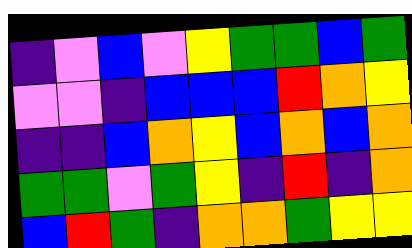[["indigo", "violet", "blue", "violet", "yellow", "green", "green", "blue", "green"], ["violet", "violet", "indigo", "blue", "blue", "blue", "red", "orange", "yellow"], ["indigo", "indigo", "blue", "orange", "yellow", "blue", "orange", "blue", "orange"], ["green", "green", "violet", "green", "yellow", "indigo", "red", "indigo", "orange"], ["blue", "red", "green", "indigo", "orange", "orange", "green", "yellow", "yellow"]]